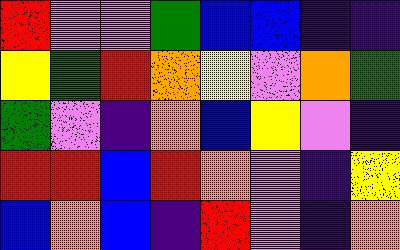[["red", "violet", "violet", "green", "blue", "blue", "indigo", "indigo"], ["yellow", "green", "red", "orange", "yellow", "violet", "orange", "green"], ["green", "violet", "indigo", "orange", "blue", "yellow", "violet", "indigo"], ["red", "red", "blue", "red", "orange", "violet", "indigo", "yellow"], ["blue", "orange", "blue", "indigo", "red", "violet", "indigo", "orange"]]